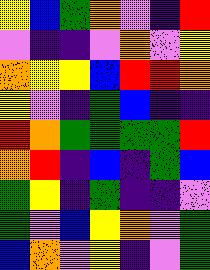[["yellow", "blue", "green", "orange", "violet", "indigo", "red"], ["violet", "indigo", "indigo", "violet", "orange", "violet", "yellow"], ["orange", "yellow", "yellow", "blue", "red", "red", "orange"], ["yellow", "violet", "indigo", "green", "blue", "indigo", "indigo"], ["red", "orange", "green", "green", "green", "green", "red"], ["orange", "red", "indigo", "blue", "indigo", "green", "blue"], ["green", "yellow", "indigo", "green", "indigo", "indigo", "violet"], ["green", "violet", "blue", "yellow", "orange", "violet", "green"], ["blue", "orange", "violet", "yellow", "indigo", "violet", "green"]]